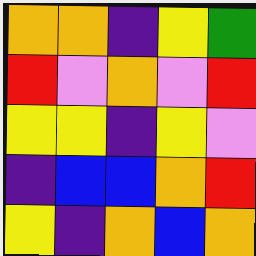[["orange", "orange", "indigo", "yellow", "green"], ["red", "violet", "orange", "violet", "red"], ["yellow", "yellow", "indigo", "yellow", "violet"], ["indigo", "blue", "blue", "orange", "red"], ["yellow", "indigo", "orange", "blue", "orange"]]